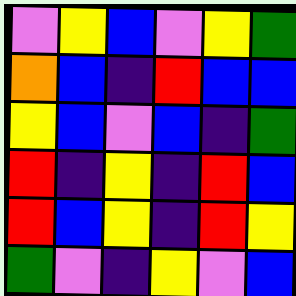[["violet", "yellow", "blue", "violet", "yellow", "green"], ["orange", "blue", "indigo", "red", "blue", "blue"], ["yellow", "blue", "violet", "blue", "indigo", "green"], ["red", "indigo", "yellow", "indigo", "red", "blue"], ["red", "blue", "yellow", "indigo", "red", "yellow"], ["green", "violet", "indigo", "yellow", "violet", "blue"]]